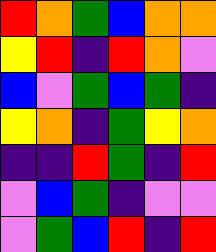[["red", "orange", "green", "blue", "orange", "orange"], ["yellow", "red", "indigo", "red", "orange", "violet"], ["blue", "violet", "green", "blue", "green", "indigo"], ["yellow", "orange", "indigo", "green", "yellow", "orange"], ["indigo", "indigo", "red", "green", "indigo", "red"], ["violet", "blue", "green", "indigo", "violet", "violet"], ["violet", "green", "blue", "red", "indigo", "red"]]